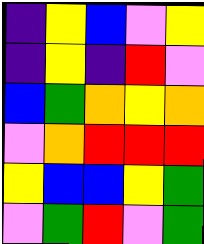[["indigo", "yellow", "blue", "violet", "yellow"], ["indigo", "yellow", "indigo", "red", "violet"], ["blue", "green", "orange", "yellow", "orange"], ["violet", "orange", "red", "red", "red"], ["yellow", "blue", "blue", "yellow", "green"], ["violet", "green", "red", "violet", "green"]]